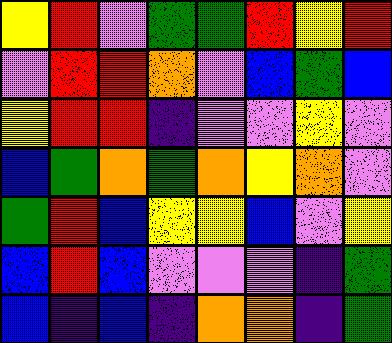[["yellow", "red", "violet", "green", "green", "red", "yellow", "red"], ["violet", "red", "red", "orange", "violet", "blue", "green", "blue"], ["yellow", "red", "red", "indigo", "violet", "violet", "yellow", "violet"], ["blue", "green", "orange", "green", "orange", "yellow", "orange", "violet"], ["green", "red", "blue", "yellow", "yellow", "blue", "violet", "yellow"], ["blue", "red", "blue", "violet", "violet", "violet", "indigo", "green"], ["blue", "indigo", "blue", "indigo", "orange", "orange", "indigo", "green"]]